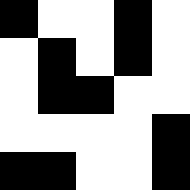[["black", "white", "white", "black", "white"], ["white", "black", "white", "black", "white"], ["white", "black", "black", "white", "white"], ["white", "white", "white", "white", "black"], ["black", "black", "white", "white", "black"]]